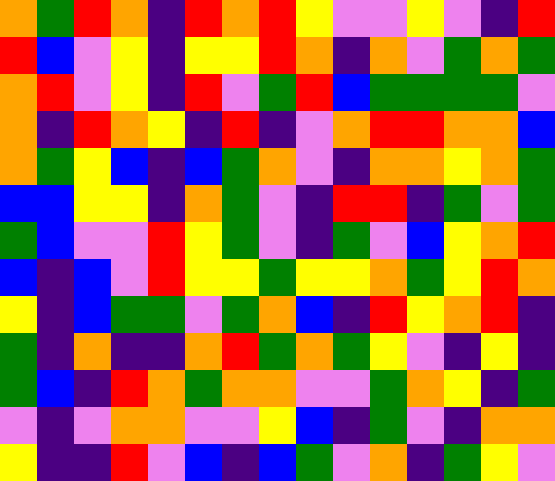[["orange", "green", "red", "orange", "indigo", "red", "orange", "red", "yellow", "violet", "violet", "yellow", "violet", "indigo", "red"], ["red", "blue", "violet", "yellow", "indigo", "yellow", "yellow", "red", "orange", "indigo", "orange", "violet", "green", "orange", "green"], ["orange", "red", "violet", "yellow", "indigo", "red", "violet", "green", "red", "blue", "green", "green", "green", "green", "violet"], ["orange", "indigo", "red", "orange", "yellow", "indigo", "red", "indigo", "violet", "orange", "red", "red", "orange", "orange", "blue"], ["orange", "green", "yellow", "blue", "indigo", "blue", "green", "orange", "violet", "indigo", "orange", "orange", "yellow", "orange", "green"], ["blue", "blue", "yellow", "yellow", "indigo", "orange", "green", "violet", "indigo", "red", "red", "indigo", "green", "violet", "green"], ["green", "blue", "violet", "violet", "red", "yellow", "green", "violet", "indigo", "green", "violet", "blue", "yellow", "orange", "red"], ["blue", "indigo", "blue", "violet", "red", "yellow", "yellow", "green", "yellow", "yellow", "orange", "green", "yellow", "red", "orange"], ["yellow", "indigo", "blue", "green", "green", "violet", "green", "orange", "blue", "indigo", "red", "yellow", "orange", "red", "indigo"], ["green", "indigo", "orange", "indigo", "indigo", "orange", "red", "green", "orange", "green", "yellow", "violet", "indigo", "yellow", "indigo"], ["green", "blue", "indigo", "red", "orange", "green", "orange", "orange", "violet", "violet", "green", "orange", "yellow", "indigo", "green"], ["violet", "indigo", "violet", "orange", "orange", "violet", "violet", "yellow", "blue", "indigo", "green", "violet", "indigo", "orange", "orange"], ["yellow", "indigo", "indigo", "red", "violet", "blue", "indigo", "blue", "green", "violet", "orange", "indigo", "green", "yellow", "violet"]]